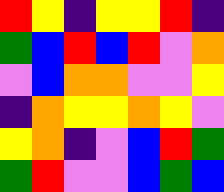[["red", "yellow", "indigo", "yellow", "yellow", "red", "indigo"], ["green", "blue", "red", "blue", "red", "violet", "orange"], ["violet", "blue", "orange", "orange", "violet", "violet", "yellow"], ["indigo", "orange", "yellow", "yellow", "orange", "yellow", "violet"], ["yellow", "orange", "indigo", "violet", "blue", "red", "green"], ["green", "red", "violet", "violet", "blue", "green", "blue"]]